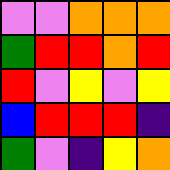[["violet", "violet", "orange", "orange", "orange"], ["green", "red", "red", "orange", "red"], ["red", "violet", "yellow", "violet", "yellow"], ["blue", "red", "red", "red", "indigo"], ["green", "violet", "indigo", "yellow", "orange"]]